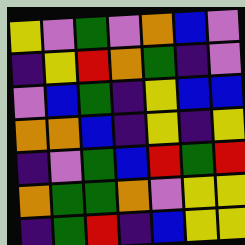[["yellow", "violet", "green", "violet", "orange", "blue", "violet"], ["indigo", "yellow", "red", "orange", "green", "indigo", "violet"], ["violet", "blue", "green", "indigo", "yellow", "blue", "blue"], ["orange", "orange", "blue", "indigo", "yellow", "indigo", "yellow"], ["indigo", "violet", "green", "blue", "red", "green", "red"], ["orange", "green", "green", "orange", "violet", "yellow", "yellow"], ["indigo", "green", "red", "indigo", "blue", "yellow", "yellow"]]